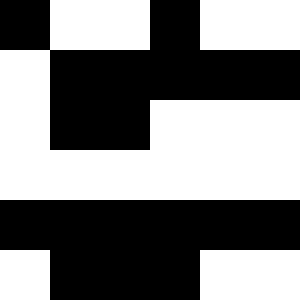[["black", "white", "white", "black", "white", "white"], ["white", "black", "black", "black", "black", "black"], ["white", "black", "black", "white", "white", "white"], ["white", "white", "white", "white", "white", "white"], ["black", "black", "black", "black", "black", "black"], ["white", "black", "black", "black", "white", "white"]]